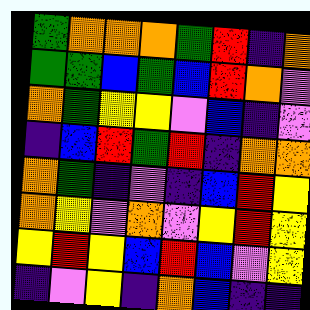[["green", "orange", "orange", "orange", "green", "red", "indigo", "orange"], ["green", "green", "blue", "green", "blue", "red", "orange", "violet"], ["orange", "green", "yellow", "yellow", "violet", "blue", "indigo", "violet"], ["indigo", "blue", "red", "green", "red", "indigo", "orange", "orange"], ["orange", "green", "indigo", "violet", "indigo", "blue", "red", "yellow"], ["orange", "yellow", "violet", "orange", "violet", "yellow", "red", "yellow"], ["yellow", "red", "yellow", "blue", "red", "blue", "violet", "yellow"], ["indigo", "violet", "yellow", "indigo", "orange", "blue", "indigo", "indigo"]]